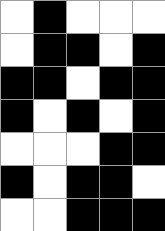[["white", "black", "white", "white", "white"], ["white", "black", "black", "white", "black"], ["black", "black", "white", "black", "black"], ["black", "white", "black", "white", "black"], ["white", "white", "white", "black", "black"], ["black", "white", "black", "black", "white"], ["white", "white", "black", "black", "black"]]